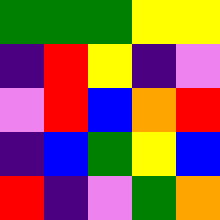[["green", "green", "green", "yellow", "yellow"], ["indigo", "red", "yellow", "indigo", "violet"], ["violet", "red", "blue", "orange", "red"], ["indigo", "blue", "green", "yellow", "blue"], ["red", "indigo", "violet", "green", "orange"]]